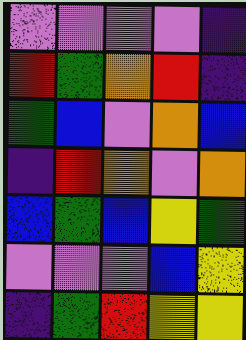[["violet", "violet", "violet", "violet", "indigo"], ["red", "green", "orange", "red", "indigo"], ["green", "blue", "violet", "orange", "blue"], ["indigo", "red", "orange", "violet", "orange"], ["blue", "green", "blue", "yellow", "green"], ["violet", "violet", "violet", "blue", "yellow"], ["indigo", "green", "red", "yellow", "yellow"]]